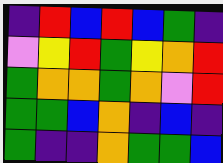[["indigo", "red", "blue", "red", "blue", "green", "indigo"], ["violet", "yellow", "red", "green", "yellow", "orange", "red"], ["green", "orange", "orange", "green", "orange", "violet", "red"], ["green", "green", "blue", "orange", "indigo", "blue", "indigo"], ["green", "indigo", "indigo", "orange", "green", "green", "blue"]]